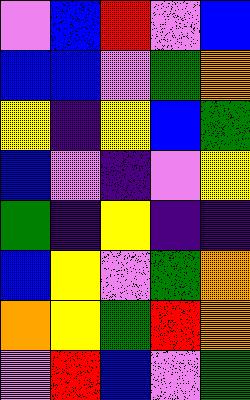[["violet", "blue", "red", "violet", "blue"], ["blue", "blue", "violet", "green", "orange"], ["yellow", "indigo", "yellow", "blue", "green"], ["blue", "violet", "indigo", "violet", "yellow"], ["green", "indigo", "yellow", "indigo", "indigo"], ["blue", "yellow", "violet", "green", "orange"], ["orange", "yellow", "green", "red", "orange"], ["violet", "red", "blue", "violet", "green"]]